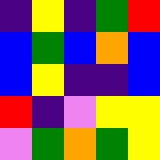[["indigo", "yellow", "indigo", "green", "red"], ["blue", "green", "blue", "orange", "blue"], ["blue", "yellow", "indigo", "indigo", "blue"], ["red", "indigo", "violet", "yellow", "yellow"], ["violet", "green", "orange", "green", "yellow"]]